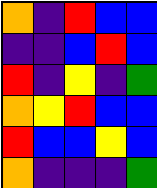[["orange", "indigo", "red", "blue", "blue"], ["indigo", "indigo", "blue", "red", "blue"], ["red", "indigo", "yellow", "indigo", "green"], ["orange", "yellow", "red", "blue", "blue"], ["red", "blue", "blue", "yellow", "blue"], ["orange", "indigo", "indigo", "indigo", "green"]]